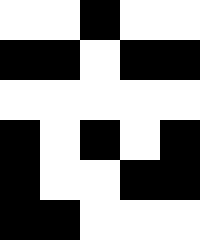[["white", "white", "black", "white", "white"], ["black", "black", "white", "black", "black"], ["white", "white", "white", "white", "white"], ["black", "white", "black", "white", "black"], ["black", "white", "white", "black", "black"], ["black", "black", "white", "white", "white"]]